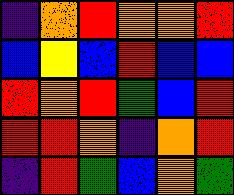[["indigo", "orange", "red", "orange", "orange", "red"], ["blue", "yellow", "blue", "red", "blue", "blue"], ["red", "orange", "red", "green", "blue", "red"], ["red", "red", "orange", "indigo", "orange", "red"], ["indigo", "red", "green", "blue", "orange", "green"]]